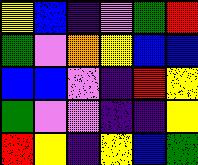[["yellow", "blue", "indigo", "violet", "green", "red"], ["green", "violet", "orange", "yellow", "blue", "blue"], ["blue", "blue", "violet", "indigo", "red", "yellow"], ["green", "violet", "violet", "indigo", "indigo", "yellow"], ["red", "yellow", "indigo", "yellow", "blue", "green"]]